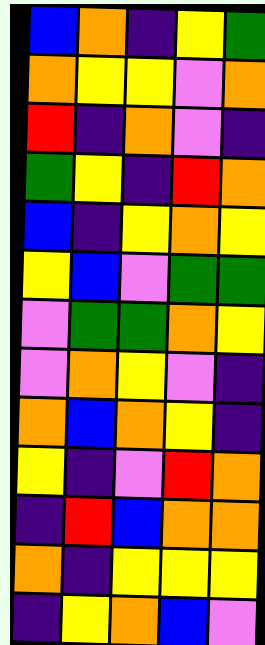[["blue", "orange", "indigo", "yellow", "green"], ["orange", "yellow", "yellow", "violet", "orange"], ["red", "indigo", "orange", "violet", "indigo"], ["green", "yellow", "indigo", "red", "orange"], ["blue", "indigo", "yellow", "orange", "yellow"], ["yellow", "blue", "violet", "green", "green"], ["violet", "green", "green", "orange", "yellow"], ["violet", "orange", "yellow", "violet", "indigo"], ["orange", "blue", "orange", "yellow", "indigo"], ["yellow", "indigo", "violet", "red", "orange"], ["indigo", "red", "blue", "orange", "orange"], ["orange", "indigo", "yellow", "yellow", "yellow"], ["indigo", "yellow", "orange", "blue", "violet"]]